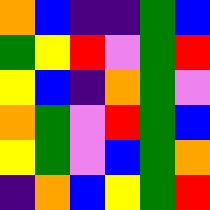[["orange", "blue", "indigo", "indigo", "green", "blue"], ["green", "yellow", "red", "violet", "green", "red"], ["yellow", "blue", "indigo", "orange", "green", "violet"], ["orange", "green", "violet", "red", "green", "blue"], ["yellow", "green", "violet", "blue", "green", "orange"], ["indigo", "orange", "blue", "yellow", "green", "red"]]